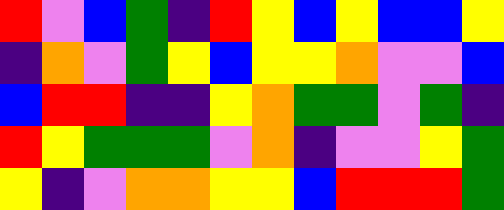[["red", "violet", "blue", "green", "indigo", "red", "yellow", "blue", "yellow", "blue", "blue", "yellow"], ["indigo", "orange", "violet", "green", "yellow", "blue", "yellow", "yellow", "orange", "violet", "violet", "blue"], ["blue", "red", "red", "indigo", "indigo", "yellow", "orange", "green", "green", "violet", "green", "indigo"], ["red", "yellow", "green", "green", "green", "violet", "orange", "indigo", "violet", "violet", "yellow", "green"], ["yellow", "indigo", "violet", "orange", "orange", "yellow", "yellow", "blue", "red", "red", "red", "green"]]